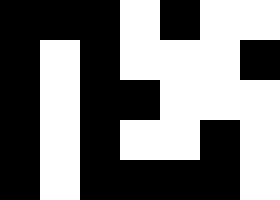[["black", "black", "black", "white", "black", "white", "white"], ["black", "white", "black", "white", "white", "white", "black"], ["black", "white", "black", "black", "white", "white", "white"], ["black", "white", "black", "white", "white", "black", "white"], ["black", "white", "black", "black", "black", "black", "white"]]